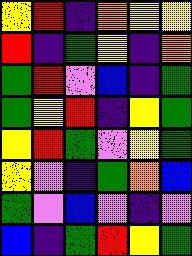[["yellow", "red", "indigo", "orange", "yellow", "yellow"], ["red", "indigo", "green", "yellow", "indigo", "orange"], ["green", "red", "violet", "blue", "indigo", "green"], ["green", "yellow", "red", "indigo", "yellow", "green"], ["yellow", "red", "green", "violet", "yellow", "green"], ["yellow", "violet", "indigo", "green", "orange", "blue"], ["green", "violet", "blue", "violet", "indigo", "violet"], ["blue", "indigo", "green", "red", "yellow", "green"]]